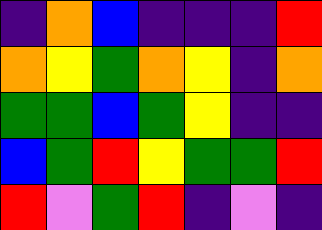[["indigo", "orange", "blue", "indigo", "indigo", "indigo", "red"], ["orange", "yellow", "green", "orange", "yellow", "indigo", "orange"], ["green", "green", "blue", "green", "yellow", "indigo", "indigo"], ["blue", "green", "red", "yellow", "green", "green", "red"], ["red", "violet", "green", "red", "indigo", "violet", "indigo"]]